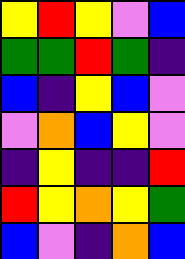[["yellow", "red", "yellow", "violet", "blue"], ["green", "green", "red", "green", "indigo"], ["blue", "indigo", "yellow", "blue", "violet"], ["violet", "orange", "blue", "yellow", "violet"], ["indigo", "yellow", "indigo", "indigo", "red"], ["red", "yellow", "orange", "yellow", "green"], ["blue", "violet", "indigo", "orange", "blue"]]